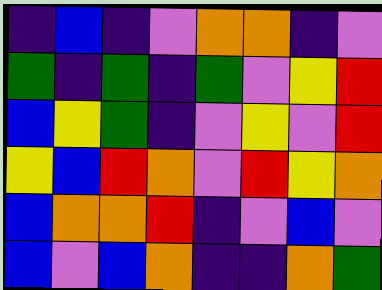[["indigo", "blue", "indigo", "violet", "orange", "orange", "indigo", "violet"], ["green", "indigo", "green", "indigo", "green", "violet", "yellow", "red"], ["blue", "yellow", "green", "indigo", "violet", "yellow", "violet", "red"], ["yellow", "blue", "red", "orange", "violet", "red", "yellow", "orange"], ["blue", "orange", "orange", "red", "indigo", "violet", "blue", "violet"], ["blue", "violet", "blue", "orange", "indigo", "indigo", "orange", "green"]]